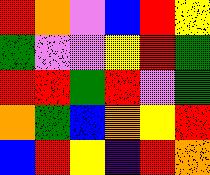[["red", "orange", "violet", "blue", "red", "yellow"], ["green", "violet", "violet", "yellow", "red", "green"], ["red", "red", "green", "red", "violet", "green"], ["orange", "green", "blue", "orange", "yellow", "red"], ["blue", "red", "yellow", "indigo", "red", "orange"]]